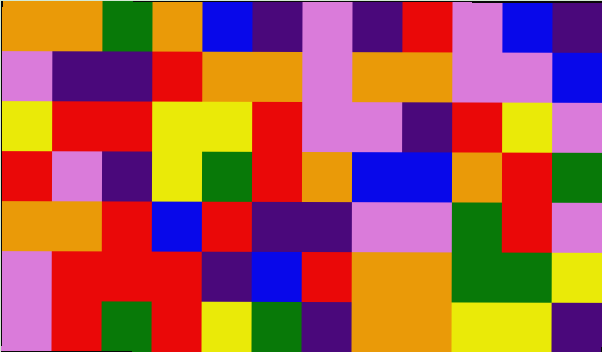[["orange", "orange", "green", "orange", "blue", "indigo", "violet", "indigo", "red", "violet", "blue", "indigo"], ["violet", "indigo", "indigo", "red", "orange", "orange", "violet", "orange", "orange", "violet", "violet", "blue"], ["yellow", "red", "red", "yellow", "yellow", "red", "violet", "violet", "indigo", "red", "yellow", "violet"], ["red", "violet", "indigo", "yellow", "green", "red", "orange", "blue", "blue", "orange", "red", "green"], ["orange", "orange", "red", "blue", "red", "indigo", "indigo", "violet", "violet", "green", "red", "violet"], ["violet", "red", "red", "red", "indigo", "blue", "red", "orange", "orange", "green", "green", "yellow"], ["violet", "red", "green", "red", "yellow", "green", "indigo", "orange", "orange", "yellow", "yellow", "indigo"]]